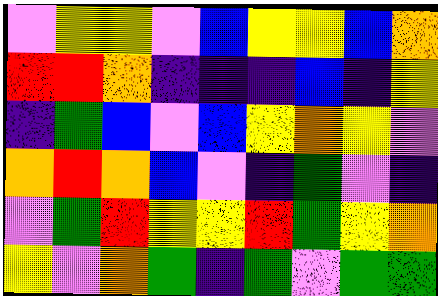[["violet", "yellow", "yellow", "violet", "blue", "yellow", "yellow", "blue", "orange"], ["red", "red", "orange", "indigo", "indigo", "indigo", "blue", "indigo", "yellow"], ["indigo", "green", "blue", "violet", "blue", "yellow", "orange", "yellow", "violet"], ["orange", "red", "orange", "blue", "violet", "indigo", "green", "violet", "indigo"], ["violet", "green", "red", "yellow", "yellow", "red", "green", "yellow", "orange"], ["yellow", "violet", "orange", "green", "indigo", "green", "violet", "green", "green"]]